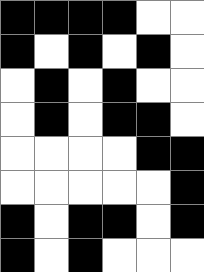[["black", "black", "black", "black", "white", "white"], ["black", "white", "black", "white", "black", "white"], ["white", "black", "white", "black", "white", "white"], ["white", "black", "white", "black", "black", "white"], ["white", "white", "white", "white", "black", "black"], ["white", "white", "white", "white", "white", "black"], ["black", "white", "black", "black", "white", "black"], ["black", "white", "black", "white", "white", "white"]]